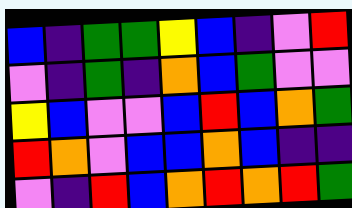[["blue", "indigo", "green", "green", "yellow", "blue", "indigo", "violet", "red"], ["violet", "indigo", "green", "indigo", "orange", "blue", "green", "violet", "violet"], ["yellow", "blue", "violet", "violet", "blue", "red", "blue", "orange", "green"], ["red", "orange", "violet", "blue", "blue", "orange", "blue", "indigo", "indigo"], ["violet", "indigo", "red", "blue", "orange", "red", "orange", "red", "green"]]